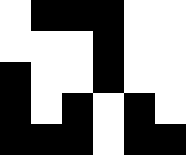[["white", "black", "black", "black", "white", "white"], ["white", "white", "white", "black", "white", "white"], ["black", "white", "white", "black", "white", "white"], ["black", "white", "black", "white", "black", "white"], ["black", "black", "black", "white", "black", "black"]]